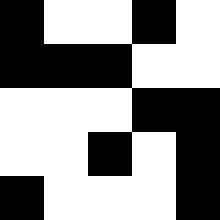[["black", "white", "white", "black", "white"], ["black", "black", "black", "white", "white"], ["white", "white", "white", "black", "black"], ["white", "white", "black", "white", "black"], ["black", "white", "white", "white", "black"]]